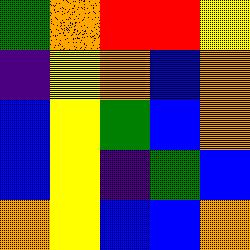[["green", "orange", "red", "red", "yellow"], ["indigo", "yellow", "orange", "blue", "orange"], ["blue", "yellow", "green", "blue", "orange"], ["blue", "yellow", "indigo", "green", "blue"], ["orange", "yellow", "blue", "blue", "orange"]]